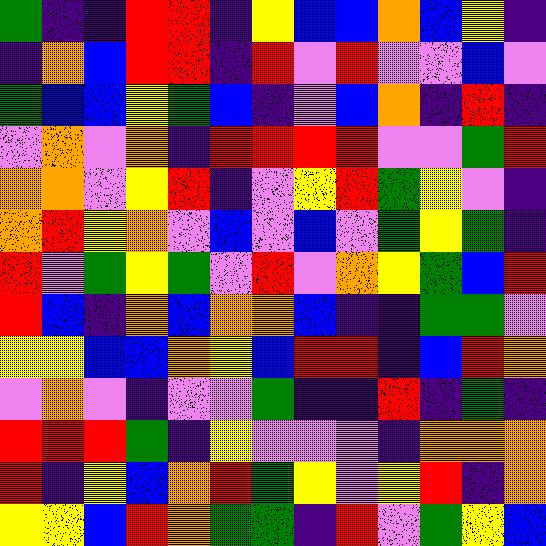[["green", "indigo", "indigo", "red", "red", "indigo", "yellow", "blue", "blue", "orange", "blue", "yellow", "indigo"], ["indigo", "orange", "blue", "red", "red", "indigo", "red", "violet", "red", "violet", "violet", "blue", "violet"], ["green", "blue", "blue", "yellow", "green", "blue", "indigo", "violet", "blue", "orange", "indigo", "red", "indigo"], ["violet", "orange", "violet", "orange", "indigo", "red", "red", "red", "red", "violet", "violet", "green", "red"], ["orange", "orange", "violet", "yellow", "red", "indigo", "violet", "yellow", "red", "green", "yellow", "violet", "indigo"], ["orange", "red", "yellow", "orange", "violet", "blue", "violet", "blue", "violet", "green", "yellow", "green", "indigo"], ["red", "violet", "green", "yellow", "green", "violet", "red", "violet", "orange", "yellow", "green", "blue", "red"], ["red", "blue", "indigo", "orange", "blue", "orange", "orange", "blue", "indigo", "indigo", "green", "green", "violet"], ["yellow", "yellow", "blue", "blue", "orange", "yellow", "blue", "red", "red", "indigo", "blue", "red", "orange"], ["violet", "orange", "violet", "indigo", "violet", "violet", "green", "indigo", "indigo", "red", "indigo", "green", "indigo"], ["red", "red", "red", "green", "indigo", "yellow", "violet", "violet", "violet", "indigo", "orange", "orange", "orange"], ["red", "indigo", "yellow", "blue", "orange", "red", "green", "yellow", "violet", "yellow", "red", "indigo", "orange"], ["yellow", "yellow", "blue", "red", "orange", "green", "green", "indigo", "red", "violet", "green", "yellow", "blue"]]